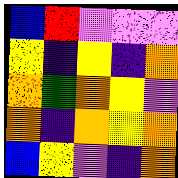[["blue", "red", "violet", "violet", "violet"], ["yellow", "indigo", "yellow", "indigo", "orange"], ["orange", "green", "orange", "yellow", "violet"], ["orange", "indigo", "orange", "yellow", "orange"], ["blue", "yellow", "violet", "indigo", "orange"]]